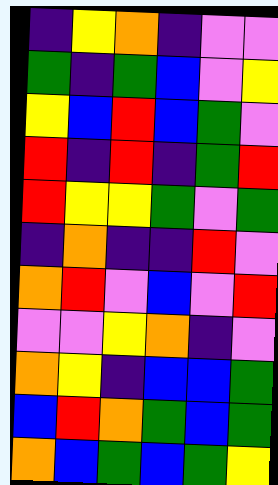[["indigo", "yellow", "orange", "indigo", "violet", "violet"], ["green", "indigo", "green", "blue", "violet", "yellow"], ["yellow", "blue", "red", "blue", "green", "violet"], ["red", "indigo", "red", "indigo", "green", "red"], ["red", "yellow", "yellow", "green", "violet", "green"], ["indigo", "orange", "indigo", "indigo", "red", "violet"], ["orange", "red", "violet", "blue", "violet", "red"], ["violet", "violet", "yellow", "orange", "indigo", "violet"], ["orange", "yellow", "indigo", "blue", "blue", "green"], ["blue", "red", "orange", "green", "blue", "green"], ["orange", "blue", "green", "blue", "green", "yellow"]]